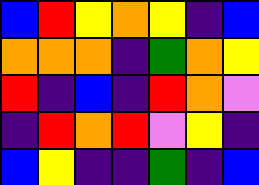[["blue", "red", "yellow", "orange", "yellow", "indigo", "blue"], ["orange", "orange", "orange", "indigo", "green", "orange", "yellow"], ["red", "indigo", "blue", "indigo", "red", "orange", "violet"], ["indigo", "red", "orange", "red", "violet", "yellow", "indigo"], ["blue", "yellow", "indigo", "indigo", "green", "indigo", "blue"]]